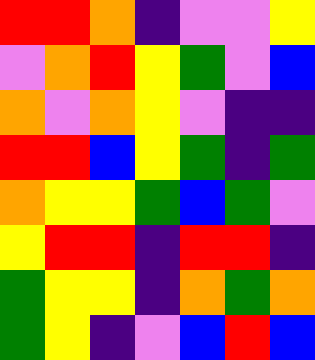[["red", "red", "orange", "indigo", "violet", "violet", "yellow"], ["violet", "orange", "red", "yellow", "green", "violet", "blue"], ["orange", "violet", "orange", "yellow", "violet", "indigo", "indigo"], ["red", "red", "blue", "yellow", "green", "indigo", "green"], ["orange", "yellow", "yellow", "green", "blue", "green", "violet"], ["yellow", "red", "red", "indigo", "red", "red", "indigo"], ["green", "yellow", "yellow", "indigo", "orange", "green", "orange"], ["green", "yellow", "indigo", "violet", "blue", "red", "blue"]]